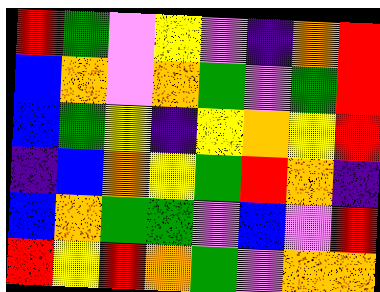[["red", "green", "violet", "yellow", "violet", "indigo", "orange", "red"], ["blue", "orange", "violet", "orange", "green", "violet", "green", "red"], ["blue", "green", "yellow", "indigo", "yellow", "orange", "yellow", "red"], ["indigo", "blue", "orange", "yellow", "green", "red", "orange", "indigo"], ["blue", "orange", "green", "green", "violet", "blue", "violet", "red"], ["red", "yellow", "red", "orange", "green", "violet", "orange", "orange"]]